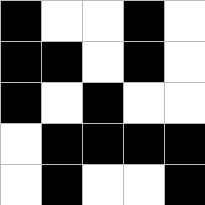[["black", "white", "white", "black", "white"], ["black", "black", "white", "black", "white"], ["black", "white", "black", "white", "white"], ["white", "black", "black", "black", "black"], ["white", "black", "white", "white", "black"]]